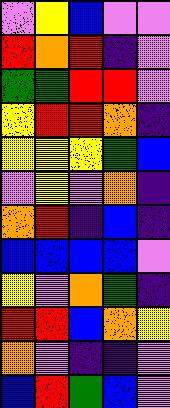[["violet", "yellow", "blue", "violet", "violet"], ["red", "orange", "red", "indigo", "violet"], ["green", "green", "red", "red", "violet"], ["yellow", "red", "red", "orange", "indigo"], ["yellow", "yellow", "yellow", "green", "blue"], ["violet", "yellow", "violet", "orange", "indigo"], ["orange", "red", "indigo", "blue", "indigo"], ["blue", "blue", "blue", "blue", "violet"], ["yellow", "violet", "orange", "green", "indigo"], ["red", "red", "blue", "orange", "yellow"], ["orange", "violet", "indigo", "indigo", "violet"], ["blue", "red", "green", "blue", "violet"]]